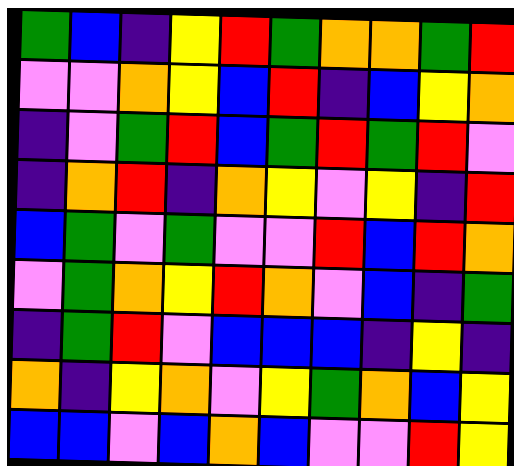[["green", "blue", "indigo", "yellow", "red", "green", "orange", "orange", "green", "red"], ["violet", "violet", "orange", "yellow", "blue", "red", "indigo", "blue", "yellow", "orange"], ["indigo", "violet", "green", "red", "blue", "green", "red", "green", "red", "violet"], ["indigo", "orange", "red", "indigo", "orange", "yellow", "violet", "yellow", "indigo", "red"], ["blue", "green", "violet", "green", "violet", "violet", "red", "blue", "red", "orange"], ["violet", "green", "orange", "yellow", "red", "orange", "violet", "blue", "indigo", "green"], ["indigo", "green", "red", "violet", "blue", "blue", "blue", "indigo", "yellow", "indigo"], ["orange", "indigo", "yellow", "orange", "violet", "yellow", "green", "orange", "blue", "yellow"], ["blue", "blue", "violet", "blue", "orange", "blue", "violet", "violet", "red", "yellow"]]